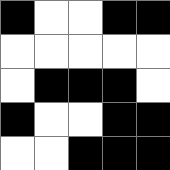[["black", "white", "white", "black", "black"], ["white", "white", "white", "white", "white"], ["white", "black", "black", "black", "white"], ["black", "white", "white", "black", "black"], ["white", "white", "black", "black", "black"]]